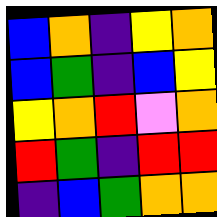[["blue", "orange", "indigo", "yellow", "orange"], ["blue", "green", "indigo", "blue", "yellow"], ["yellow", "orange", "red", "violet", "orange"], ["red", "green", "indigo", "red", "red"], ["indigo", "blue", "green", "orange", "orange"]]